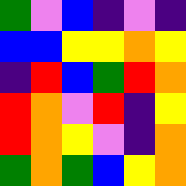[["green", "violet", "blue", "indigo", "violet", "indigo"], ["blue", "blue", "yellow", "yellow", "orange", "yellow"], ["indigo", "red", "blue", "green", "red", "orange"], ["red", "orange", "violet", "red", "indigo", "yellow"], ["red", "orange", "yellow", "violet", "indigo", "orange"], ["green", "orange", "green", "blue", "yellow", "orange"]]